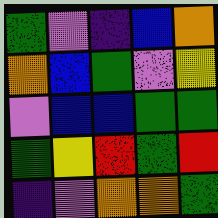[["green", "violet", "indigo", "blue", "orange"], ["orange", "blue", "green", "violet", "yellow"], ["violet", "blue", "blue", "green", "green"], ["green", "yellow", "red", "green", "red"], ["indigo", "violet", "orange", "orange", "green"]]